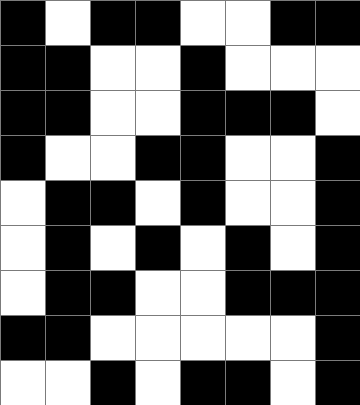[["black", "white", "black", "black", "white", "white", "black", "black"], ["black", "black", "white", "white", "black", "white", "white", "white"], ["black", "black", "white", "white", "black", "black", "black", "white"], ["black", "white", "white", "black", "black", "white", "white", "black"], ["white", "black", "black", "white", "black", "white", "white", "black"], ["white", "black", "white", "black", "white", "black", "white", "black"], ["white", "black", "black", "white", "white", "black", "black", "black"], ["black", "black", "white", "white", "white", "white", "white", "black"], ["white", "white", "black", "white", "black", "black", "white", "black"]]